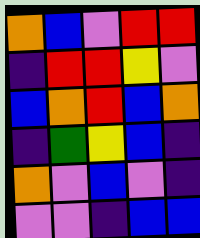[["orange", "blue", "violet", "red", "red"], ["indigo", "red", "red", "yellow", "violet"], ["blue", "orange", "red", "blue", "orange"], ["indigo", "green", "yellow", "blue", "indigo"], ["orange", "violet", "blue", "violet", "indigo"], ["violet", "violet", "indigo", "blue", "blue"]]